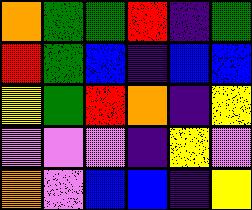[["orange", "green", "green", "red", "indigo", "green"], ["red", "green", "blue", "indigo", "blue", "blue"], ["yellow", "green", "red", "orange", "indigo", "yellow"], ["violet", "violet", "violet", "indigo", "yellow", "violet"], ["orange", "violet", "blue", "blue", "indigo", "yellow"]]